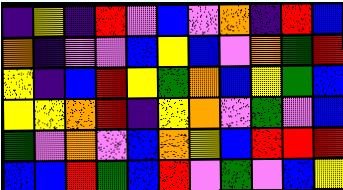[["indigo", "yellow", "indigo", "red", "violet", "blue", "violet", "orange", "indigo", "red", "blue"], ["orange", "indigo", "violet", "violet", "blue", "yellow", "blue", "violet", "orange", "green", "red"], ["yellow", "indigo", "blue", "red", "yellow", "green", "orange", "blue", "yellow", "green", "blue"], ["yellow", "yellow", "orange", "red", "indigo", "yellow", "orange", "violet", "green", "violet", "blue"], ["green", "violet", "orange", "violet", "blue", "orange", "yellow", "blue", "red", "red", "red"], ["blue", "blue", "red", "green", "blue", "red", "violet", "green", "violet", "blue", "yellow"]]